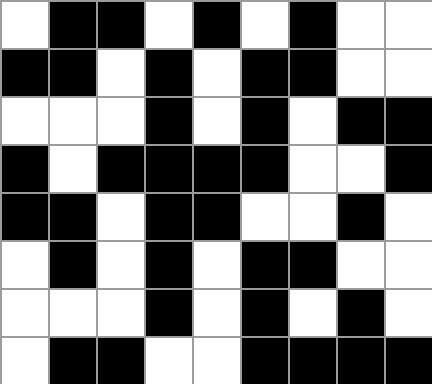[["white", "black", "black", "white", "black", "white", "black", "white", "white"], ["black", "black", "white", "black", "white", "black", "black", "white", "white"], ["white", "white", "white", "black", "white", "black", "white", "black", "black"], ["black", "white", "black", "black", "black", "black", "white", "white", "black"], ["black", "black", "white", "black", "black", "white", "white", "black", "white"], ["white", "black", "white", "black", "white", "black", "black", "white", "white"], ["white", "white", "white", "black", "white", "black", "white", "black", "white"], ["white", "black", "black", "white", "white", "black", "black", "black", "black"]]